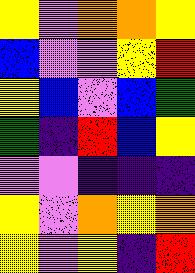[["yellow", "violet", "orange", "orange", "yellow"], ["blue", "violet", "violet", "yellow", "red"], ["yellow", "blue", "violet", "blue", "green"], ["green", "indigo", "red", "blue", "yellow"], ["violet", "violet", "indigo", "indigo", "indigo"], ["yellow", "violet", "orange", "yellow", "orange"], ["yellow", "violet", "yellow", "indigo", "red"]]